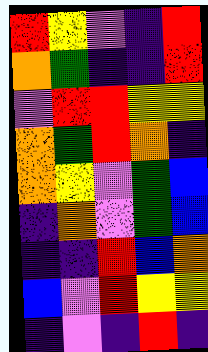[["red", "yellow", "violet", "indigo", "red"], ["orange", "green", "indigo", "indigo", "red"], ["violet", "red", "red", "yellow", "yellow"], ["orange", "green", "red", "orange", "indigo"], ["orange", "yellow", "violet", "green", "blue"], ["indigo", "orange", "violet", "green", "blue"], ["indigo", "indigo", "red", "blue", "orange"], ["blue", "violet", "red", "yellow", "yellow"], ["indigo", "violet", "indigo", "red", "indigo"]]